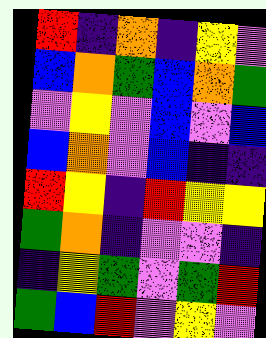[["red", "indigo", "orange", "indigo", "yellow", "violet"], ["blue", "orange", "green", "blue", "orange", "green"], ["violet", "yellow", "violet", "blue", "violet", "blue"], ["blue", "orange", "violet", "blue", "indigo", "indigo"], ["red", "yellow", "indigo", "red", "yellow", "yellow"], ["green", "orange", "indigo", "violet", "violet", "indigo"], ["indigo", "yellow", "green", "violet", "green", "red"], ["green", "blue", "red", "violet", "yellow", "violet"]]